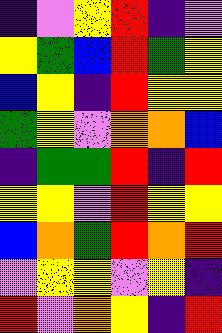[["indigo", "violet", "yellow", "red", "indigo", "violet"], ["yellow", "green", "blue", "red", "green", "yellow"], ["blue", "yellow", "indigo", "red", "yellow", "yellow"], ["green", "yellow", "violet", "orange", "orange", "blue"], ["indigo", "green", "green", "red", "indigo", "red"], ["yellow", "yellow", "violet", "red", "yellow", "yellow"], ["blue", "orange", "green", "red", "orange", "red"], ["violet", "yellow", "yellow", "violet", "yellow", "indigo"], ["red", "violet", "orange", "yellow", "indigo", "red"]]